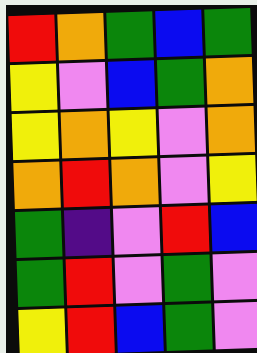[["red", "orange", "green", "blue", "green"], ["yellow", "violet", "blue", "green", "orange"], ["yellow", "orange", "yellow", "violet", "orange"], ["orange", "red", "orange", "violet", "yellow"], ["green", "indigo", "violet", "red", "blue"], ["green", "red", "violet", "green", "violet"], ["yellow", "red", "blue", "green", "violet"]]